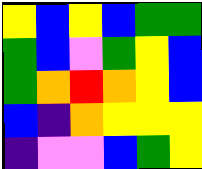[["yellow", "blue", "yellow", "blue", "green", "green"], ["green", "blue", "violet", "green", "yellow", "blue"], ["green", "orange", "red", "orange", "yellow", "blue"], ["blue", "indigo", "orange", "yellow", "yellow", "yellow"], ["indigo", "violet", "violet", "blue", "green", "yellow"]]